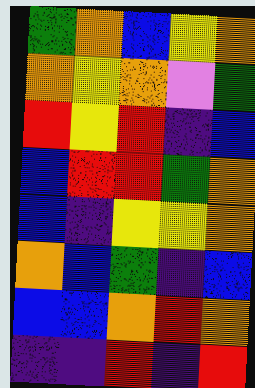[["green", "orange", "blue", "yellow", "orange"], ["orange", "yellow", "orange", "violet", "green"], ["red", "yellow", "red", "indigo", "blue"], ["blue", "red", "red", "green", "orange"], ["blue", "indigo", "yellow", "yellow", "orange"], ["orange", "blue", "green", "indigo", "blue"], ["blue", "blue", "orange", "red", "orange"], ["indigo", "indigo", "red", "indigo", "red"]]